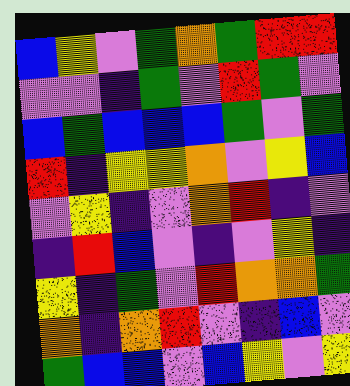[["blue", "yellow", "violet", "green", "orange", "green", "red", "red"], ["violet", "violet", "indigo", "green", "violet", "red", "green", "violet"], ["blue", "green", "blue", "blue", "blue", "green", "violet", "green"], ["red", "indigo", "yellow", "yellow", "orange", "violet", "yellow", "blue"], ["violet", "yellow", "indigo", "violet", "orange", "red", "indigo", "violet"], ["indigo", "red", "blue", "violet", "indigo", "violet", "yellow", "indigo"], ["yellow", "indigo", "green", "violet", "red", "orange", "orange", "green"], ["orange", "indigo", "orange", "red", "violet", "indigo", "blue", "violet"], ["green", "blue", "blue", "violet", "blue", "yellow", "violet", "yellow"]]